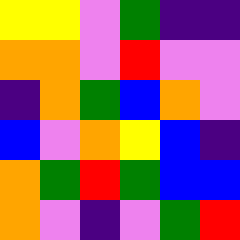[["yellow", "yellow", "violet", "green", "indigo", "indigo"], ["orange", "orange", "violet", "red", "violet", "violet"], ["indigo", "orange", "green", "blue", "orange", "violet"], ["blue", "violet", "orange", "yellow", "blue", "indigo"], ["orange", "green", "red", "green", "blue", "blue"], ["orange", "violet", "indigo", "violet", "green", "red"]]